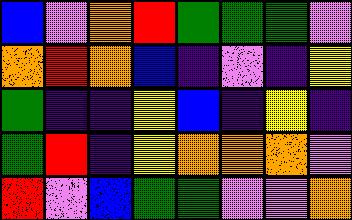[["blue", "violet", "orange", "red", "green", "green", "green", "violet"], ["orange", "red", "orange", "blue", "indigo", "violet", "indigo", "yellow"], ["green", "indigo", "indigo", "yellow", "blue", "indigo", "yellow", "indigo"], ["green", "red", "indigo", "yellow", "orange", "orange", "orange", "violet"], ["red", "violet", "blue", "green", "green", "violet", "violet", "orange"]]